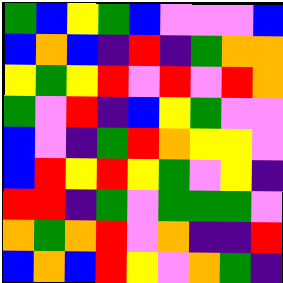[["green", "blue", "yellow", "green", "blue", "violet", "violet", "violet", "blue"], ["blue", "orange", "blue", "indigo", "red", "indigo", "green", "orange", "orange"], ["yellow", "green", "yellow", "red", "violet", "red", "violet", "red", "orange"], ["green", "violet", "red", "indigo", "blue", "yellow", "green", "violet", "violet"], ["blue", "violet", "indigo", "green", "red", "orange", "yellow", "yellow", "violet"], ["blue", "red", "yellow", "red", "yellow", "green", "violet", "yellow", "indigo"], ["red", "red", "indigo", "green", "violet", "green", "green", "green", "violet"], ["orange", "green", "orange", "red", "violet", "orange", "indigo", "indigo", "red"], ["blue", "orange", "blue", "red", "yellow", "violet", "orange", "green", "indigo"]]